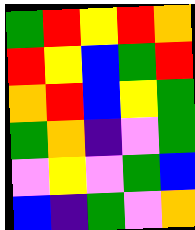[["green", "red", "yellow", "red", "orange"], ["red", "yellow", "blue", "green", "red"], ["orange", "red", "blue", "yellow", "green"], ["green", "orange", "indigo", "violet", "green"], ["violet", "yellow", "violet", "green", "blue"], ["blue", "indigo", "green", "violet", "orange"]]